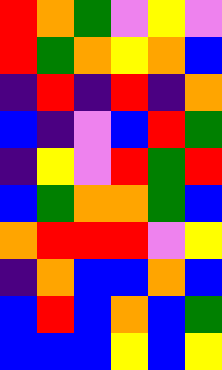[["red", "orange", "green", "violet", "yellow", "violet"], ["red", "green", "orange", "yellow", "orange", "blue"], ["indigo", "red", "indigo", "red", "indigo", "orange"], ["blue", "indigo", "violet", "blue", "red", "green"], ["indigo", "yellow", "violet", "red", "green", "red"], ["blue", "green", "orange", "orange", "green", "blue"], ["orange", "red", "red", "red", "violet", "yellow"], ["indigo", "orange", "blue", "blue", "orange", "blue"], ["blue", "red", "blue", "orange", "blue", "green"], ["blue", "blue", "blue", "yellow", "blue", "yellow"]]